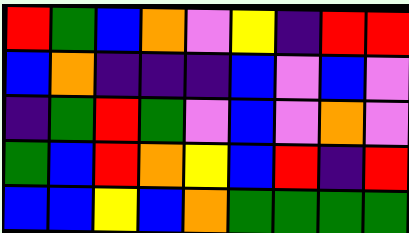[["red", "green", "blue", "orange", "violet", "yellow", "indigo", "red", "red"], ["blue", "orange", "indigo", "indigo", "indigo", "blue", "violet", "blue", "violet"], ["indigo", "green", "red", "green", "violet", "blue", "violet", "orange", "violet"], ["green", "blue", "red", "orange", "yellow", "blue", "red", "indigo", "red"], ["blue", "blue", "yellow", "blue", "orange", "green", "green", "green", "green"]]